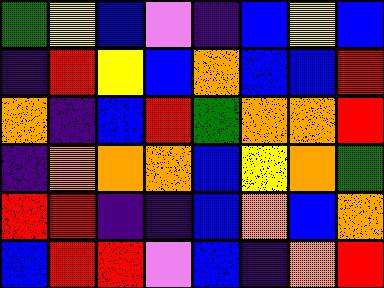[["green", "yellow", "blue", "violet", "indigo", "blue", "yellow", "blue"], ["indigo", "red", "yellow", "blue", "orange", "blue", "blue", "red"], ["orange", "indigo", "blue", "red", "green", "orange", "orange", "red"], ["indigo", "orange", "orange", "orange", "blue", "yellow", "orange", "green"], ["red", "red", "indigo", "indigo", "blue", "orange", "blue", "orange"], ["blue", "red", "red", "violet", "blue", "indigo", "orange", "red"]]